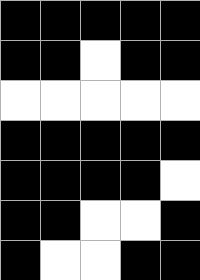[["black", "black", "black", "black", "black"], ["black", "black", "white", "black", "black"], ["white", "white", "white", "white", "white"], ["black", "black", "black", "black", "black"], ["black", "black", "black", "black", "white"], ["black", "black", "white", "white", "black"], ["black", "white", "white", "black", "black"]]